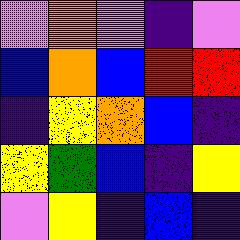[["violet", "orange", "violet", "indigo", "violet"], ["blue", "orange", "blue", "red", "red"], ["indigo", "yellow", "orange", "blue", "indigo"], ["yellow", "green", "blue", "indigo", "yellow"], ["violet", "yellow", "indigo", "blue", "indigo"]]